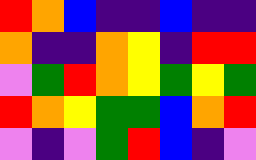[["red", "orange", "blue", "indigo", "indigo", "blue", "indigo", "indigo"], ["orange", "indigo", "indigo", "orange", "yellow", "indigo", "red", "red"], ["violet", "green", "red", "orange", "yellow", "green", "yellow", "green"], ["red", "orange", "yellow", "green", "green", "blue", "orange", "red"], ["violet", "indigo", "violet", "green", "red", "blue", "indigo", "violet"]]